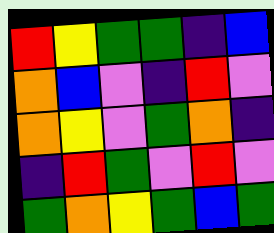[["red", "yellow", "green", "green", "indigo", "blue"], ["orange", "blue", "violet", "indigo", "red", "violet"], ["orange", "yellow", "violet", "green", "orange", "indigo"], ["indigo", "red", "green", "violet", "red", "violet"], ["green", "orange", "yellow", "green", "blue", "green"]]